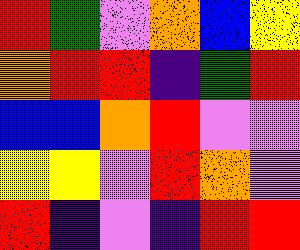[["red", "green", "violet", "orange", "blue", "yellow"], ["orange", "red", "red", "indigo", "green", "red"], ["blue", "blue", "orange", "red", "violet", "violet"], ["yellow", "yellow", "violet", "red", "orange", "violet"], ["red", "indigo", "violet", "indigo", "red", "red"]]